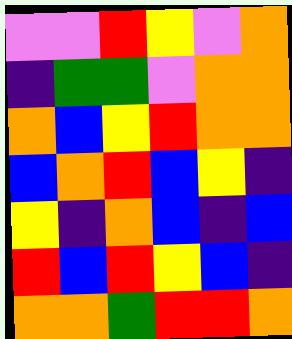[["violet", "violet", "red", "yellow", "violet", "orange"], ["indigo", "green", "green", "violet", "orange", "orange"], ["orange", "blue", "yellow", "red", "orange", "orange"], ["blue", "orange", "red", "blue", "yellow", "indigo"], ["yellow", "indigo", "orange", "blue", "indigo", "blue"], ["red", "blue", "red", "yellow", "blue", "indigo"], ["orange", "orange", "green", "red", "red", "orange"]]